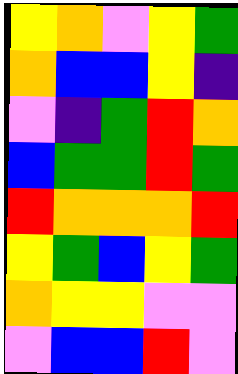[["yellow", "orange", "violet", "yellow", "green"], ["orange", "blue", "blue", "yellow", "indigo"], ["violet", "indigo", "green", "red", "orange"], ["blue", "green", "green", "red", "green"], ["red", "orange", "orange", "orange", "red"], ["yellow", "green", "blue", "yellow", "green"], ["orange", "yellow", "yellow", "violet", "violet"], ["violet", "blue", "blue", "red", "violet"]]